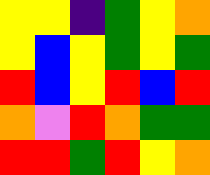[["yellow", "yellow", "indigo", "green", "yellow", "orange"], ["yellow", "blue", "yellow", "green", "yellow", "green"], ["red", "blue", "yellow", "red", "blue", "red"], ["orange", "violet", "red", "orange", "green", "green"], ["red", "red", "green", "red", "yellow", "orange"]]